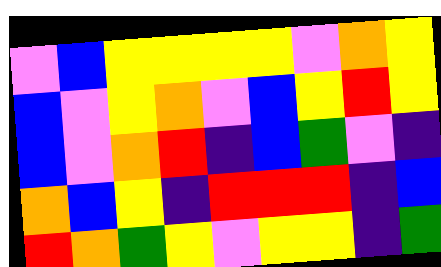[["violet", "blue", "yellow", "yellow", "yellow", "yellow", "violet", "orange", "yellow"], ["blue", "violet", "yellow", "orange", "violet", "blue", "yellow", "red", "yellow"], ["blue", "violet", "orange", "red", "indigo", "blue", "green", "violet", "indigo"], ["orange", "blue", "yellow", "indigo", "red", "red", "red", "indigo", "blue"], ["red", "orange", "green", "yellow", "violet", "yellow", "yellow", "indigo", "green"]]